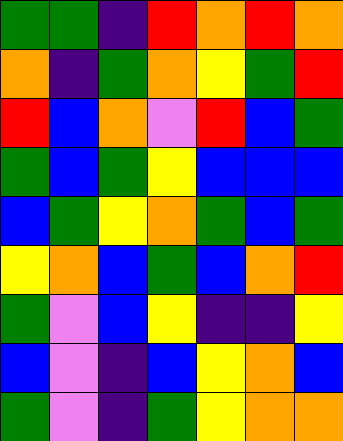[["green", "green", "indigo", "red", "orange", "red", "orange"], ["orange", "indigo", "green", "orange", "yellow", "green", "red"], ["red", "blue", "orange", "violet", "red", "blue", "green"], ["green", "blue", "green", "yellow", "blue", "blue", "blue"], ["blue", "green", "yellow", "orange", "green", "blue", "green"], ["yellow", "orange", "blue", "green", "blue", "orange", "red"], ["green", "violet", "blue", "yellow", "indigo", "indigo", "yellow"], ["blue", "violet", "indigo", "blue", "yellow", "orange", "blue"], ["green", "violet", "indigo", "green", "yellow", "orange", "orange"]]